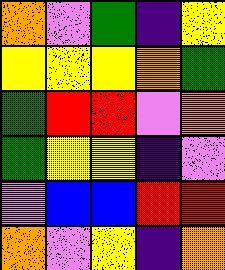[["orange", "violet", "green", "indigo", "yellow"], ["yellow", "yellow", "yellow", "orange", "green"], ["green", "red", "red", "violet", "orange"], ["green", "yellow", "yellow", "indigo", "violet"], ["violet", "blue", "blue", "red", "red"], ["orange", "violet", "yellow", "indigo", "orange"]]